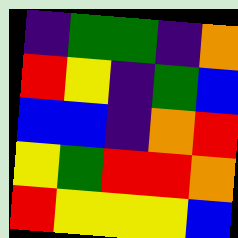[["indigo", "green", "green", "indigo", "orange"], ["red", "yellow", "indigo", "green", "blue"], ["blue", "blue", "indigo", "orange", "red"], ["yellow", "green", "red", "red", "orange"], ["red", "yellow", "yellow", "yellow", "blue"]]